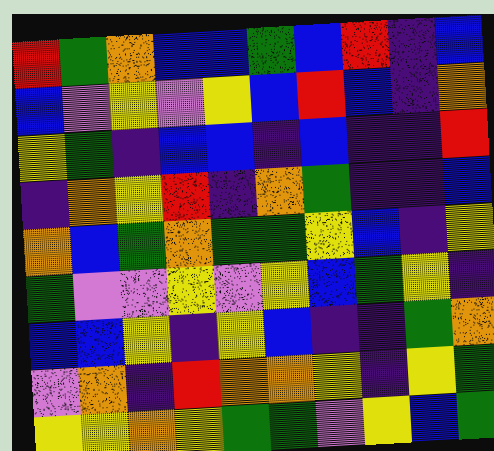[["red", "green", "orange", "blue", "blue", "green", "blue", "red", "indigo", "blue"], ["blue", "violet", "yellow", "violet", "yellow", "blue", "red", "blue", "indigo", "orange"], ["yellow", "green", "indigo", "blue", "blue", "indigo", "blue", "indigo", "indigo", "red"], ["indigo", "orange", "yellow", "red", "indigo", "orange", "green", "indigo", "indigo", "blue"], ["orange", "blue", "green", "orange", "green", "green", "yellow", "blue", "indigo", "yellow"], ["green", "violet", "violet", "yellow", "violet", "yellow", "blue", "green", "yellow", "indigo"], ["blue", "blue", "yellow", "indigo", "yellow", "blue", "indigo", "indigo", "green", "orange"], ["violet", "orange", "indigo", "red", "orange", "orange", "yellow", "indigo", "yellow", "green"], ["yellow", "yellow", "orange", "yellow", "green", "green", "violet", "yellow", "blue", "green"]]